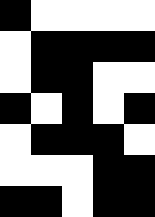[["black", "white", "white", "white", "white"], ["white", "black", "black", "black", "black"], ["white", "black", "black", "white", "white"], ["black", "white", "black", "white", "black"], ["white", "black", "black", "black", "white"], ["white", "white", "white", "black", "black"], ["black", "black", "white", "black", "black"]]